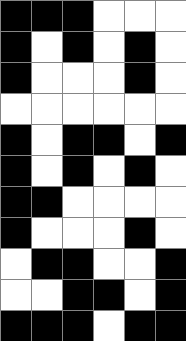[["black", "black", "black", "white", "white", "white"], ["black", "white", "black", "white", "black", "white"], ["black", "white", "white", "white", "black", "white"], ["white", "white", "white", "white", "white", "white"], ["black", "white", "black", "black", "white", "black"], ["black", "white", "black", "white", "black", "white"], ["black", "black", "white", "white", "white", "white"], ["black", "white", "white", "white", "black", "white"], ["white", "black", "black", "white", "white", "black"], ["white", "white", "black", "black", "white", "black"], ["black", "black", "black", "white", "black", "black"]]